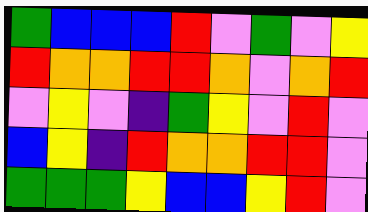[["green", "blue", "blue", "blue", "red", "violet", "green", "violet", "yellow"], ["red", "orange", "orange", "red", "red", "orange", "violet", "orange", "red"], ["violet", "yellow", "violet", "indigo", "green", "yellow", "violet", "red", "violet"], ["blue", "yellow", "indigo", "red", "orange", "orange", "red", "red", "violet"], ["green", "green", "green", "yellow", "blue", "blue", "yellow", "red", "violet"]]